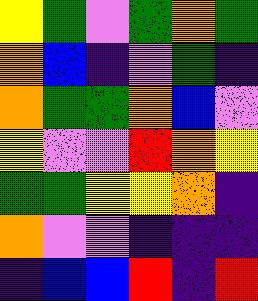[["yellow", "green", "violet", "green", "orange", "green"], ["orange", "blue", "indigo", "violet", "green", "indigo"], ["orange", "green", "green", "orange", "blue", "violet"], ["yellow", "violet", "violet", "red", "orange", "yellow"], ["green", "green", "yellow", "yellow", "orange", "indigo"], ["orange", "violet", "violet", "indigo", "indigo", "indigo"], ["indigo", "blue", "blue", "red", "indigo", "red"]]